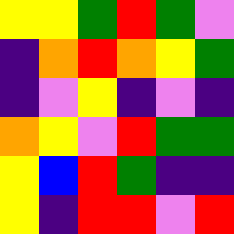[["yellow", "yellow", "green", "red", "green", "violet"], ["indigo", "orange", "red", "orange", "yellow", "green"], ["indigo", "violet", "yellow", "indigo", "violet", "indigo"], ["orange", "yellow", "violet", "red", "green", "green"], ["yellow", "blue", "red", "green", "indigo", "indigo"], ["yellow", "indigo", "red", "red", "violet", "red"]]